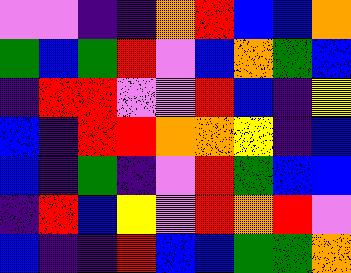[["violet", "violet", "indigo", "indigo", "orange", "red", "blue", "blue", "orange"], ["green", "blue", "green", "red", "violet", "blue", "orange", "green", "blue"], ["indigo", "red", "red", "violet", "violet", "red", "blue", "indigo", "yellow"], ["blue", "indigo", "red", "red", "orange", "orange", "yellow", "indigo", "blue"], ["blue", "indigo", "green", "indigo", "violet", "red", "green", "blue", "blue"], ["indigo", "red", "blue", "yellow", "violet", "red", "orange", "red", "violet"], ["blue", "indigo", "indigo", "red", "blue", "blue", "green", "green", "orange"]]